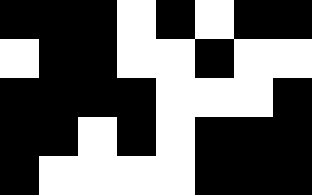[["black", "black", "black", "white", "black", "white", "black", "black"], ["white", "black", "black", "white", "white", "black", "white", "white"], ["black", "black", "black", "black", "white", "white", "white", "black"], ["black", "black", "white", "black", "white", "black", "black", "black"], ["black", "white", "white", "white", "white", "black", "black", "black"]]